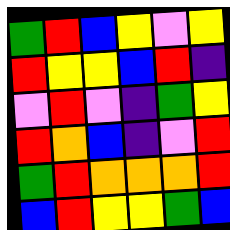[["green", "red", "blue", "yellow", "violet", "yellow"], ["red", "yellow", "yellow", "blue", "red", "indigo"], ["violet", "red", "violet", "indigo", "green", "yellow"], ["red", "orange", "blue", "indigo", "violet", "red"], ["green", "red", "orange", "orange", "orange", "red"], ["blue", "red", "yellow", "yellow", "green", "blue"]]